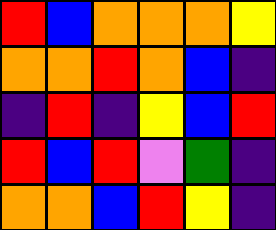[["red", "blue", "orange", "orange", "orange", "yellow"], ["orange", "orange", "red", "orange", "blue", "indigo"], ["indigo", "red", "indigo", "yellow", "blue", "red"], ["red", "blue", "red", "violet", "green", "indigo"], ["orange", "orange", "blue", "red", "yellow", "indigo"]]